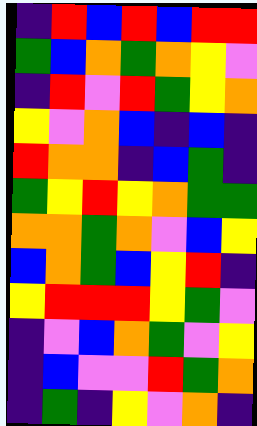[["indigo", "red", "blue", "red", "blue", "red", "red"], ["green", "blue", "orange", "green", "orange", "yellow", "violet"], ["indigo", "red", "violet", "red", "green", "yellow", "orange"], ["yellow", "violet", "orange", "blue", "indigo", "blue", "indigo"], ["red", "orange", "orange", "indigo", "blue", "green", "indigo"], ["green", "yellow", "red", "yellow", "orange", "green", "green"], ["orange", "orange", "green", "orange", "violet", "blue", "yellow"], ["blue", "orange", "green", "blue", "yellow", "red", "indigo"], ["yellow", "red", "red", "red", "yellow", "green", "violet"], ["indigo", "violet", "blue", "orange", "green", "violet", "yellow"], ["indigo", "blue", "violet", "violet", "red", "green", "orange"], ["indigo", "green", "indigo", "yellow", "violet", "orange", "indigo"]]